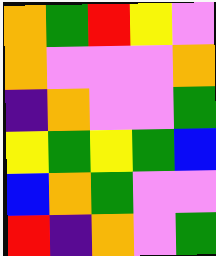[["orange", "green", "red", "yellow", "violet"], ["orange", "violet", "violet", "violet", "orange"], ["indigo", "orange", "violet", "violet", "green"], ["yellow", "green", "yellow", "green", "blue"], ["blue", "orange", "green", "violet", "violet"], ["red", "indigo", "orange", "violet", "green"]]